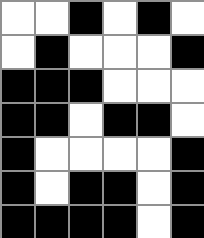[["white", "white", "black", "white", "black", "white"], ["white", "black", "white", "white", "white", "black"], ["black", "black", "black", "white", "white", "white"], ["black", "black", "white", "black", "black", "white"], ["black", "white", "white", "white", "white", "black"], ["black", "white", "black", "black", "white", "black"], ["black", "black", "black", "black", "white", "black"]]